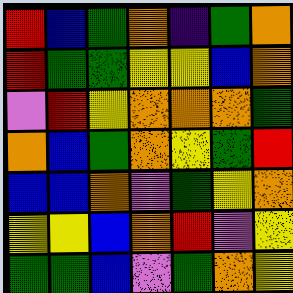[["red", "blue", "green", "orange", "indigo", "green", "orange"], ["red", "green", "green", "yellow", "yellow", "blue", "orange"], ["violet", "red", "yellow", "orange", "orange", "orange", "green"], ["orange", "blue", "green", "orange", "yellow", "green", "red"], ["blue", "blue", "orange", "violet", "green", "yellow", "orange"], ["yellow", "yellow", "blue", "orange", "red", "violet", "yellow"], ["green", "green", "blue", "violet", "green", "orange", "yellow"]]